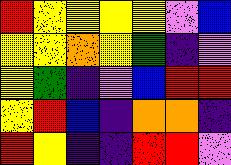[["red", "yellow", "yellow", "yellow", "yellow", "violet", "blue"], ["yellow", "yellow", "orange", "yellow", "green", "indigo", "violet"], ["yellow", "green", "indigo", "violet", "blue", "red", "red"], ["yellow", "red", "blue", "indigo", "orange", "orange", "indigo"], ["red", "yellow", "indigo", "indigo", "red", "red", "violet"]]